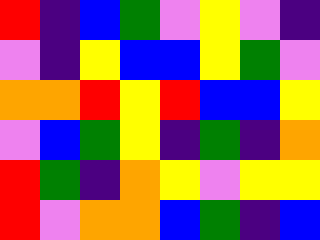[["red", "indigo", "blue", "green", "violet", "yellow", "violet", "indigo"], ["violet", "indigo", "yellow", "blue", "blue", "yellow", "green", "violet"], ["orange", "orange", "red", "yellow", "red", "blue", "blue", "yellow"], ["violet", "blue", "green", "yellow", "indigo", "green", "indigo", "orange"], ["red", "green", "indigo", "orange", "yellow", "violet", "yellow", "yellow"], ["red", "violet", "orange", "orange", "blue", "green", "indigo", "blue"]]